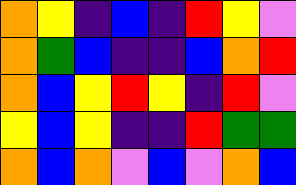[["orange", "yellow", "indigo", "blue", "indigo", "red", "yellow", "violet"], ["orange", "green", "blue", "indigo", "indigo", "blue", "orange", "red"], ["orange", "blue", "yellow", "red", "yellow", "indigo", "red", "violet"], ["yellow", "blue", "yellow", "indigo", "indigo", "red", "green", "green"], ["orange", "blue", "orange", "violet", "blue", "violet", "orange", "blue"]]